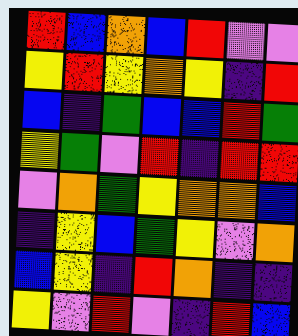[["red", "blue", "orange", "blue", "red", "violet", "violet"], ["yellow", "red", "yellow", "orange", "yellow", "indigo", "red"], ["blue", "indigo", "green", "blue", "blue", "red", "green"], ["yellow", "green", "violet", "red", "indigo", "red", "red"], ["violet", "orange", "green", "yellow", "orange", "orange", "blue"], ["indigo", "yellow", "blue", "green", "yellow", "violet", "orange"], ["blue", "yellow", "indigo", "red", "orange", "indigo", "indigo"], ["yellow", "violet", "red", "violet", "indigo", "red", "blue"]]